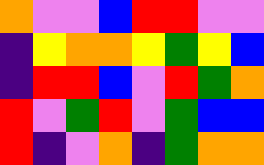[["orange", "violet", "violet", "blue", "red", "red", "violet", "violet"], ["indigo", "yellow", "orange", "orange", "yellow", "green", "yellow", "blue"], ["indigo", "red", "red", "blue", "violet", "red", "green", "orange"], ["red", "violet", "green", "red", "violet", "green", "blue", "blue"], ["red", "indigo", "violet", "orange", "indigo", "green", "orange", "orange"]]